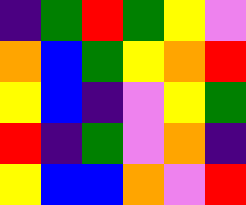[["indigo", "green", "red", "green", "yellow", "violet"], ["orange", "blue", "green", "yellow", "orange", "red"], ["yellow", "blue", "indigo", "violet", "yellow", "green"], ["red", "indigo", "green", "violet", "orange", "indigo"], ["yellow", "blue", "blue", "orange", "violet", "red"]]